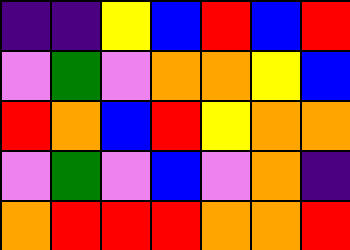[["indigo", "indigo", "yellow", "blue", "red", "blue", "red"], ["violet", "green", "violet", "orange", "orange", "yellow", "blue"], ["red", "orange", "blue", "red", "yellow", "orange", "orange"], ["violet", "green", "violet", "blue", "violet", "orange", "indigo"], ["orange", "red", "red", "red", "orange", "orange", "red"]]